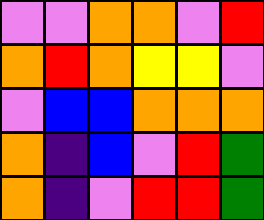[["violet", "violet", "orange", "orange", "violet", "red"], ["orange", "red", "orange", "yellow", "yellow", "violet"], ["violet", "blue", "blue", "orange", "orange", "orange"], ["orange", "indigo", "blue", "violet", "red", "green"], ["orange", "indigo", "violet", "red", "red", "green"]]